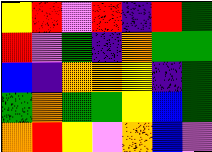[["yellow", "red", "violet", "red", "indigo", "red", "green"], ["red", "violet", "green", "indigo", "orange", "green", "green"], ["blue", "indigo", "orange", "orange", "yellow", "indigo", "green"], ["green", "orange", "green", "green", "yellow", "blue", "green"], ["orange", "red", "yellow", "violet", "orange", "blue", "violet"]]